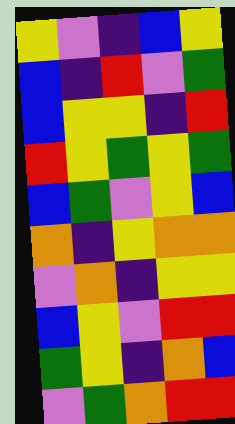[["yellow", "violet", "indigo", "blue", "yellow"], ["blue", "indigo", "red", "violet", "green"], ["blue", "yellow", "yellow", "indigo", "red"], ["red", "yellow", "green", "yellow", "green"], ["blue", "green", "violet", "yellow", "blue"], ["orange", "indigo", "yellow", "orange", "orange"], ["violet", "orange", "indigo", "yellow", "yellow"], ["blue", "yellow", "violet", "red", "red"], ["green", "yellow", "indigo", "orange", "blue"], ["violet", "green", "orange", "red", "red"]]